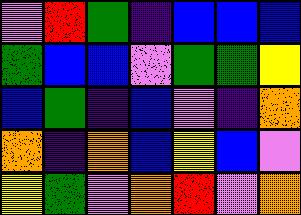[["violet", "red", "green", "indigo", "blue", "blue", "blue"], ["green", "blue", "blue", "violet", "green", "green", "yellow"], ["blue", "green", "indigo", "blue", "violet", "indigo", "orange"], ["orange", "indigo", "orange", "blue", "yellow", "blue", "violet"], ["yellow", "green", "violet", "orange", "red", "violet", "orange"]]